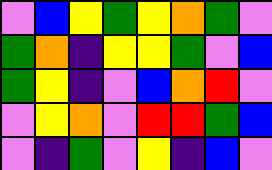[["violet", "blue", "yellow", "green", "yellow", "orange", "green", "violet"], ["green", "orange", "indigo", "yellow", "yellow", "green", "violet", "blue"], ["green", "yellow", "indigo", "violet", "blue", "orange", "red", "violet"], ["violet", "yellow", "orange", "violet", "red", "red", "green", "blue"], ["violet", "indigo", "green", "violet", "yellow", "indigo", "blue", "violet"]]